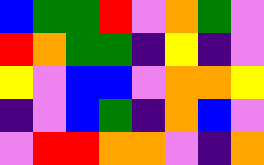[["blue", "green", "green", "red", "violet", "orange", "green", "violet"], ["red", "orange", "green", "green", "indigo", "yellow", "indigo", "violet"], ["yellow", "violet", "blue", "blue", "violet", "orange", "orange", "yellow"], ["indigo", "violet", "blue", "green", "indigo", "orange", "blue", "violet"], ["violet", "red", "red", "orange", "orange", "violet", "indigo", "orange"]]